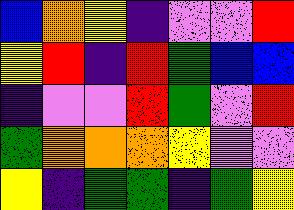[["blue", "orange", "yellow", "indigo", "violet", "violet", "red"], ["yellow", "red", "indigo", "red", "green", "blue", "blue"], ["indigo", "violet", "violet", "red", "green", "violet", "red"], ["green", "orange", "orange", "orange", "yellow", "violet", "violet"], ["yellow", "indigo", "green", "green", "indigo", "green", "yellow"]]